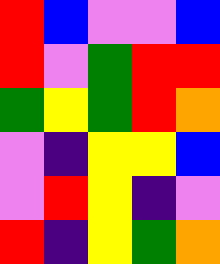[["red", "blue", "violet", "violet", "blue"], ["red", "violet", "green", "red", "red"], ["green", "yellow", "green", "red", "orange"], ["violet", "indigo", "yellow", "yellow", "blue"], ["violet", "red", "yellow", "indigo", "violet"], ["red", "indigo", "yellow", "green", "orange"]]